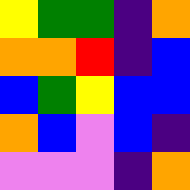[["yellow", "green", "green", "indigo", "orange"], ["orange", "orange", "red", "indigo", "blue"], ["blue", "green", "yellow", "blue", "blue"], ["orange", "blue", "violet", "blue", "indigo"], ["violet", "violet", "violet", "indigo", "orange"]]